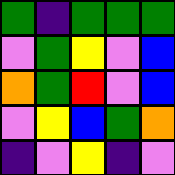[["green", "indigo", "green", "green", "green"], ["violet", "green", "yellow", "violet", "blue"], ["orange", "green", "red", "violet", "blue"], ["violet", "yellow", "blue", "green", "orange"], ["indigo", "violet", "yellow", "indigo", "violet"]]